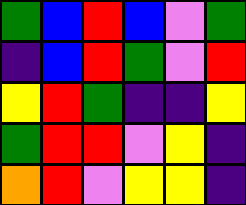[["green", "blue", "red", "blue", "violet", "green"], ["indigo", "blue", "red", "green", "violet", "red"], ["yellow", "red", "green", "indigo", "indigo", "yellow"], ["green", "red", "red", "violet", "yellow", "indigo"], ["orange", "red", "violet", "yellow", "yellow", "indigo"]]